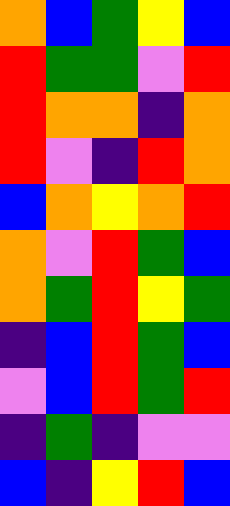[["orange", "blue", "green", "yellow", "blue"], ["red", "green", "green", "violet", "red"], ["red", "orange", "orange", "indigo", "orange"], ["red", "violet", "indigo", "red", "orange"], ["blue", "orange", "yellow", "orange", "red"], ["orange", "violet", "red", "green", "blue"], ["orange", "green", "red", "yellow", "green"], ["indigo", "blue", "red", "green", "blue"], ["violet", "blue", "red", "green", "red"], ["indigo", "green", "indigo", "violet", "violet"], ["blue", "indigo", "yellow", "red", "blue"]]